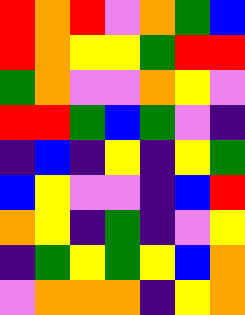[["red", "orange", "red", "violet", "orange", "green", "blue"], ["red", "orange", "yellow", "yellow", "green", "red", "red"], ["green", "orange", "violet", "violet", "orange", "yellow", "violet"], ["red", "red", "green", "blue", "green", "violet", "indigo"], ["indigo", "blue", "indigo", "yellow", "indigo", "yellow", "green"], ["blue", "yellow", "violet", "violet", "indigo", "blue", "red"], ["orange", "yellow", "indigo", "green", "indigo", "violet", "yellow"], ["indigo", "green", "yellow", "green", "yellow", "blue", "orange"], ["violet", "orange", "orange", "orange", "indigo", "yellow", "orange"]]